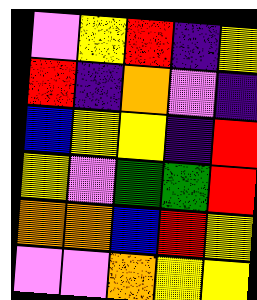[["violet", "yellow", "red", "indigo", "yellow"], ["red", "indigo", "orange", "violet", "indigo"], ["blue", "yellow", "yellow", "indigo", "red"], ["yellow", "violet", "green", "green", "red"], ["orange", "orange", "blue", "red", "yellow"], ["violet", "violet", "orange", "yellow", "yellow"]]